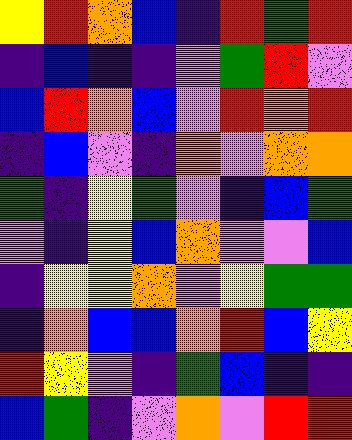[["yellow", "red", "orange", "blue", "indigo", "red", "green", "red"], ["indigo", "blue", "indigo", "indigo", "violet", "green", "red", "violet"], ["blue", "red", "orange", "blue", "violet", "red", "orange", "red"], ["indigo", "blue", "violet", "indigo", "orange", "violet", "orange", "orange"], ["green", "indigo", "yellow", "green", "violet", "indigo", "blue", "green"], ["violet", "indigo", "yellow", "blue", "orange", "violet", "violet", "blue"], ["indigo", "yellow", "yellow", "orange", "violet", "yellow", "green", "green"], ["indigo", "orange", "blue", "blue", "orange", "red", "blue", "yellow"], ["red", "yellow", "violet", "indigo", "green", "blue", "indigo", "indigo"], ["blue", "green", "indigo", "violet", "orange", "violet", "red", "red"]]